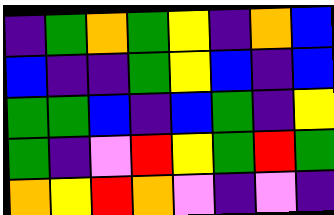[["indigo", "green", "orange", "green", "yellow", "indigo", "orange", "blue"], ["blue", "indigo", "indigo", "green", "yellow", "blue", "indigo", "blue"], ["green", "green", "blue", "indigo", "blue", "green", "indigo", "yellow"], ["green", "indigo", "violet", "red", "yellow", "green", "red", "green"], ["orange", "yellow", "red", "orange", "violet", "indigo", "violet", "indigo"]]